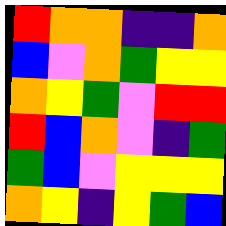[["red", "orange", "orange", "indigo", "indigo", "orange"], ["blue", "violet", "orange", "green", "yellow", "yellow"], ["orange", "yellow", "green", "violet", "red", "red"], ["red", "blue", "orange", "violet", "indigo", "green"], ["green", "blue", "violet", "yellow", "yellow", "yellow"], ["orange", "yellow", "indigo", "yellow", "green", "blue"]]